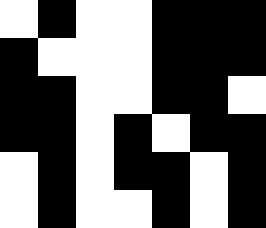[["white", "black", "white", "white", "black", "black", "black"], ["black", "white", "white", "white", "black", "black", "black"], ["black", "black", "white", "white", "black", "black", "white"], ["black", "black", "white", "black", "white", "black", "black"], ["white", "black", "white", "black", "black", "white", "black"], ["white", "black", "white", "white", "black", "white", "black"]]